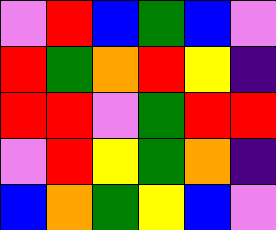[["violet", "red", "blue", "green", "blue", "violet"], ["red", "green", "orange", "red", "yellow", "indigo"], ["red", "red", "violet", "green", "red", "red"], ["violet", "red", "yellow", "green", "orange", "indigo"], ["blue", "orange", "green", "yellow", "blue", "violet"]]